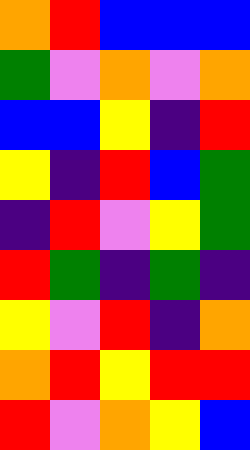[["orange", "red", "blue", "blue", "blue"], ["green", "violet", "orange", "violet", "orange"], ["blue", "blue", "yellow", "indigo", "red"], ["yellow", "indigo", "red", "blue", "green"], ["indigo", "red", "violet", "yellow", "green"], ["red", "green", "indigo", "green", "indigo"], ["yellow", "violet", "red", "indigo", "orange"], ["orange", "red", "yellow", "red", "red"], ["red", "violet", "orange", "yellow", "blue"]]